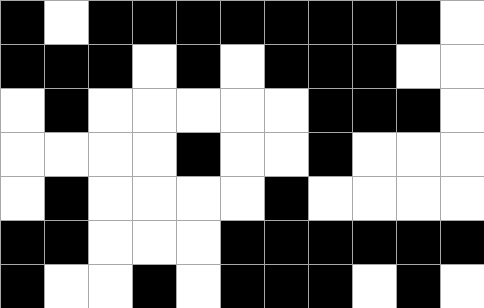[["black", "white", "black", "black", "black", "black", "black", "black", "black", "black", "white"], ["black", "black", "black", "white", "black", "white", "black", "black", "black", "white", "white"], ["white", "black", "white", "white", "white", "white", "white", "black", "black", "black", "white"], ["white", "white", "white", "white", "black", "white", "white", "black", "white", "white", "white"], ["white", "black", "white", "white", "white", "white", "black", "white", "white", "white", "white"], ["black", "black", "white", "white", "white", "black", "black", "black", "black", "black", "black"], ["black", "white", "white", "black", "white", "black", "black", "black", "white", "black", "white"]]